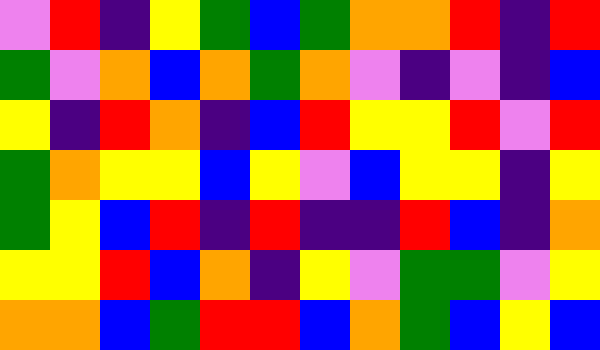[["violet", "red", "indigo", "yellow", "green", "blue", "green", "orange", "orange", "red", "indigo", "red"], ["green", "violet", "orange", "blue", "orange", "green", "orange", "violet", "indigo", "violet", "indigo", "blue"], ["yellow", "indigo", "red", "orange", "indigo", "blue", "red", "yellow", "yellow", "red", "violet", "red"], ["green", "orange", "yellow", "yellow", "blue", "yellow", "violet", "blue", "yellow", "yellow", "indigo", "yellow"], ["green", "yellow", "blue", "red", "indigo", "red", "indigo", "indigo", "red", "blue", "indigo", "orange"], ["yellow", "yellow", "red", "blue", "orange", "indigo", "yellow", "violet", "green", "green", "violet", "yellow"], ["orange", "orange", "blue", "green", "red", "red", "blue", "orange", "green", "blue", "yellow", "blue"]]